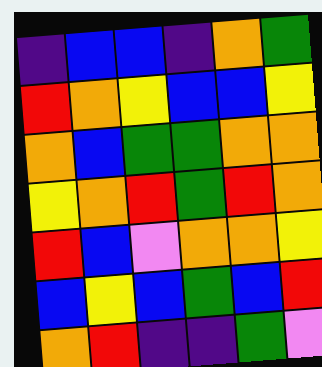[["indigo", "blue", "blue", "indigo", "orange", "green"], ["red", "orange", "yellow", "blue", "blue", "yellow"], ["orange", "blue", "green", "green", "orange", "orange"], ["yellow", "orange", "red", "green", "red", "orange"], ["red", "blue", "violet", "orange", "orange", "yellow"], ["blue", "yellow", "blue", "green", "blue", "red"], ["orange", "red", "indigo", "indigo", "green", "violet"]]